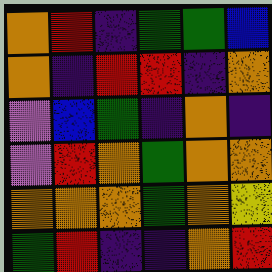[["orange", "red", "indigo", "green", "green", "blue"], ["orange", "indigo", "red", "red", "indigo", "orange"], ["violet", "blue", "green", "indigo", "orange", "indigo"], ["violet", "red", "orange", "green", "orange", "orange"], ["orange", "orange", "orange", "green", "orange", "yellow"], ["green", "red", "indigo", "indigo", "orange", "red"]]